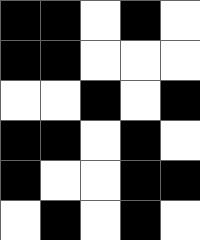[["black", "black", "white", "black", "white"], ["black", "black", "white", "white", "white"], ["white", "white", "black", "white", "black"], ["black", "black", "white", "black", "white"], ["black", "white", "white", "black", "black"], ["white", "black", "white", "black", "white"]]